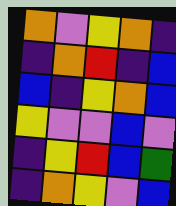[["orange", "violet", "yellow", "orange", "indigo"], ["indigo", "orange", "red", "indigo", "blue"], ["blue", "indigo", "yellow", "orange", "blue"], ["yellow", "violet", "violet", "blue", "violet"], ["indigo", "yellow", "red", "blue", "green"], ["indigo", "orange", "yellow", "violet", "blue"]]